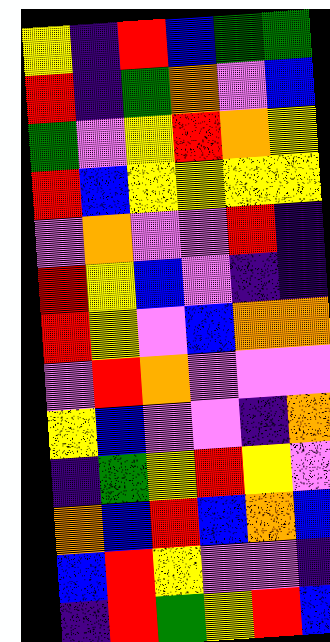[["yellow", "indigo", "red", "blue", "green", "green"], ["red", "indigo", "green", "orange", "violet", "blue"], ["green", "violet", "yellow", "red", "orange", "yellow"], ["red", "blue", "yellow", "yellow", "yellow", "yellow"], ["violet", "orange", "violet", "violet", "red", "indigo"], ["red", "yellow", "blue", "violet", "indigo", "indigo"], ["red", "yellow", "violet", "blue", "orange", "orange"], ["violet", "red", "orange", "violet", "violet", "violet"], ["yellow", "blue", "violet", "violet", "indigo", "orange"], ["indigo", "green", "yellow", "red", "yellow", "violet"], ["orange", "blue", "red", "blue", "orange", "blue"], ["blue", "red", "yellow", "violet", "violet", "indigo"], ["indigo", "red", "green", "yellow", "red", "blue"]]